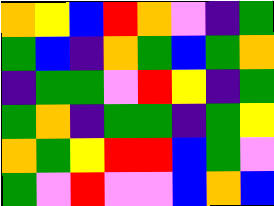[["orange", "yellow", "blue", "red", "orange", "violet", "indigo", "green"], ["green", "blue", "indigo", "orange", "green", "blue", "green", "orange"], ["indigo", "green", "green", "violet", "red", "yellow", "indigo", "green"], ["green", "orange", "indigo", "green", "green", "indigo", "green", "yellow"], ["orange", "green", "yellow", "red", "red", "blue", "green", "violet"], ["green", "violet", "red", "violet", "violet", "blue", "orange", "blue"]]